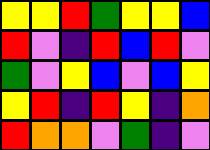[["yellow", "yellow", "red", "green", "yellow", "yellow", "blue"], ["red", "violet", "indigo", "red", "blue", "red", "violet"], ["green", "violet", "yellow", "blue", "violet", "blue", "yellow"], ["yellow", "red", "indigo", "red", "yellow", "indigo", "orange"], ["red", "orange", "orange", "violet", "green", "indigo", "violet"]]